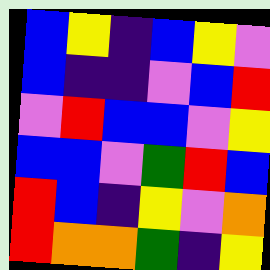[["blue", "yellow", "indigo", "blue", "yellow", "violet"], ["blue", "indigo", "indigo", "violet", "blue", "red"], ["violet", "red", "blue", "blue", "violet", "yellow"], ["blue", "blue", "violet", "green", "red", "blue"], ["red", "blue", "indigo", "yellow", "violet", "orange"], ["red", "orange", "orange", "green", "indigo", "yellow"]]